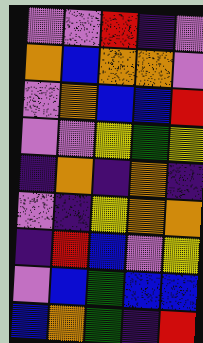[["violet", "violet", "red", "indigo", "violet"], ["orange", "blue", "orange", "orange", "violet"], ["violet", "orange", "blue", "blue", "red"], ["violet", "violet", "yellow", "green", "yellow"], ["indigo", "orange", "indigo", "orange", "indigo"], ["violet", "indigo", "yellow", "orange", "orange"], ["indigo", "red", "blue", "violet", "yellow"], ["violet", "blue", "green", "blue", "blue"], ["blue", "orange", "green", "indigo", "red"]]